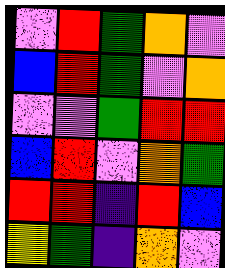[["violet", "red", "green", "orange", "violet"], ["blue", "red", "green", "violet", "orange"], ["violet", "violet", "green", "red", "red"], ["blue", "red", "violet", "orange", "green"], ["red", "red", "indigo", "red", "blue"], ["yellow", "green", "indigo", "orange", "violet"]]